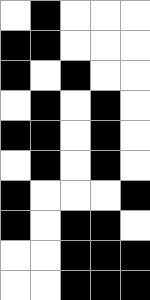[["white", "black", "white", "white", "white"], ["black", "black", "white", "white", "white"], ["black", "white", "black", "white", "white"], ["white", "black", "white", "black", "white"], ["black", "black", "white", "black", "white"], ["white", "black", "white", "black", "white"], ["black", "white", "white", "white", "black"], ["black", "white", "black", "black", "white"], ["white", "white", "black", "black", "black"], ["white", "white", "black", "black", "black"]]